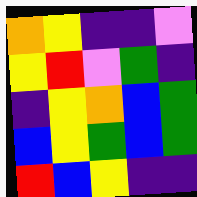[["orange", "yellow", "indigo", "indigo", "violet"], ["yellow", "red", "violet", "green", "indigo"], ["indigo", "yellow", "orange", "blue", "green"], ["blue", "yellow", "green", "blue", "green"], ["red", "blue", "yellow", "indigo", "indigo"]]